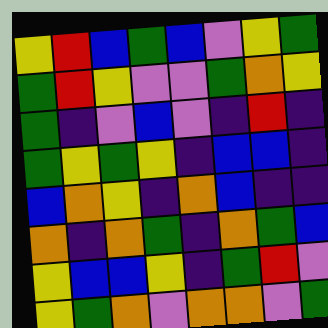[["yellow", "red", "blue", "green", "blue", "violet", "yellow", "green"], ["green", "red", "yellow", "violet", "violet", "green", "orange", "yellow"], ["green", "indigo", "violet", "blue", "violet", "indigo", "red", "indigo"], ["green", "yellow", "green", "yellow", "indigo", "blue", "blue", "indigo"], ["blue", "orange", "yellow", "indigo", "orange", "blue", "indigo", "indigo"], ["orange", "indigo", "orange", "green", "indigo", "orange", "green", "blue"], ["yellow", "blue", "blue", "yellow", "indigo", "green", "red", "violet"], ["yellow", "green", "orange", "violet", "orange", "orange", "violet", "green"]]